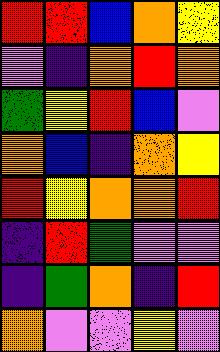[["red", "red", "blue", "orange", "yellow"], ["violet", "indigo", "orange", "red", "orange"], ["green", "yellow", "red", "blue", "violet"], ["orange", "blue", "indigo", "orange", "yellow"], ["red", "yellow", "orange", "orange", "red"], ["indigo", "red", "green", "violet", "violet"], ["indigo", "green", "orange", "indigo", "red"], ["orange", "violet", "violet", "yellow", "violet"]]